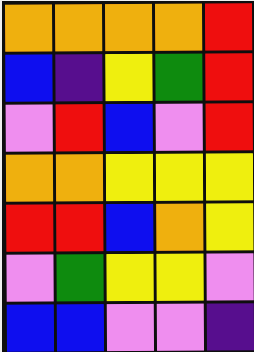[["orange", "orange", "orange", "orange", "red"], ["blue", "indigo", "yellow", "green", "red"], ["violet", "red", "blue", "violet", "red"], ["orange", "orange", "yellow", "yellow", "yellow"], ["red", "red", "blue", "orange", "yellow"], ["violet", "green", "yellow", "yellow", "violet"], ["blue", "blue", "violet", "violet", "indigo"]]